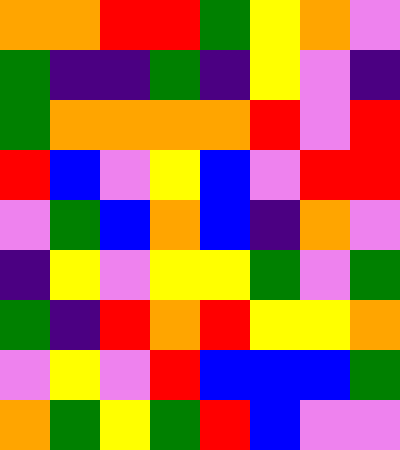[["orange", "orange", "red", "red", "green", "yellow", "orange", "violet"], ["green", "indigo", "indigo", "green", "indigo", "yellow", "violet", "indigo"], ["green", "orange", "orange", "orange", "orange", "red", "violet", "red"], ["red", "blue", "violet", "yellow", "blue", "violet", "red", "red"], ["violet", "green", "blue", "orange", "blue", "indigo", "orange", "violet"], ["indigo", "yellow", "violet", "yellow", "yellow", "green", "violet", "green"], ["green", "indigo", "red", "orange", "red", "yellow", "yellow", "orange"], ["violet", "yellow", "violet", "red", "blue", "blue", "blue", "green"], ["orange", "green", "yellow", "green", "red", "blue", "violet", "violet"]]